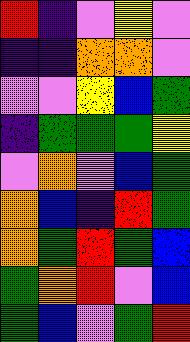[["red", "indigo", "violet", "yellow", "violet"], ["indigo", "indigo", "orange", "orange", "violet"], ["violet", "violet", "yellow", "blue", "green"], ["indigo", "green", "green", "green", "yellow"], ["violet", "orange", "violet", "blue", "green"], ["orange", "blue", "indigo", "red", "green"], ["orange", "green", "red", "green", "blue"], ["green", "orange", "red", "violet", "blue"], ["green", "blue", "violet", "green", "red"]]